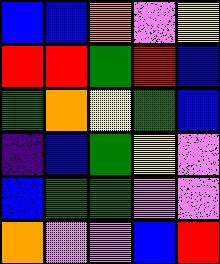[["blue", "blue", "orange", "violet", "yellow"], ["red", "red", "green", "red", "blue"], ["green", "orange", "yellow", "green", "blue"], ["indigo", "blue", "green", "yellow", "violet"], ["blue", "green", "green", "violet", "violet"], ["orange", "violet", "violet", "blue", "red"]]